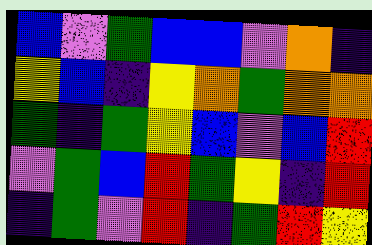[["blue", "violet", "green", "blue", "blue", "violet", "orange", "indigo"], ["yellow", "blue", "indigo", "yellow", "orange", "green", "orange", "orange"], ["green", "indigo", "green", "yellow", "blue", "violet", "blue", "red"], ["violet", "green", "blue", "red", "green", "yellow", "indigo", "red"], ["indigo", "green", "violet", "red", "indigo", "green", "red", "yellow"]]